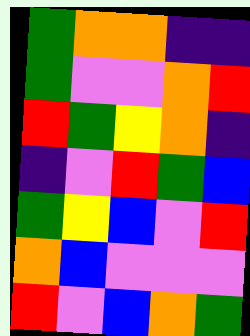[["green", "orange", "orange", "indigo", "indigo"], ["green", "violet", "violet", "orange", "red"], ["red", "green", "yellow", "orange", "indigo"], ["indigo", "violet", "red", "green", "blue"], ["green", "yellow", "blue", "violet", "red"], ["orange", "blue", "violet", "violet", "violet"], ["red", "violet", "blue", "orange", "green"]]